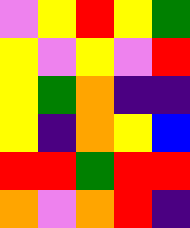[["violet", "yellow", "red", "yellow", "green"], ["yellow", "violet", "yellow", "violet", "red"], ["yellow", "green", "orange", "indigo", "indigo"], ["yellow", "indigo", "orange", "yellow", "blue"], ["red", "red", "green", "red", "red"], ["orange", "violet", "orange", "red", "indigo"]]